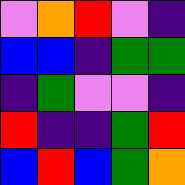[["violet", "orange", "red", "violet", "indigo"], ["blue", "blue", "indigo", "green", "green"], ["indigo", "green", "violet", "violet", "indigo"], ["red", "indigo", "indigo", "green", "red"], ["blue", "red", "blue", "green", "orange"]]